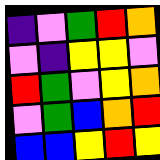[["indigo", "violet", "green", "red", "orange"], ["violet", "indigo", "yellow", "yellow", "violet"], ["red", "green", "violet", "yellow", "orange"], ["violet", "green", "blue", "orange", "red"], ["blue", "blue", "yellow", "red", "yellow"]]